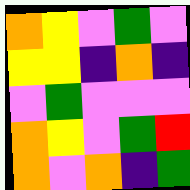[["orange", "yellow", "violet", "green", "violet"], ["yellow", "yellow", "indigo", "orange", "indigo"], ["violet", "green", "violet", "violet", "violet"], ["orange", "yellow", "violet", "green", "red"], ["orange", "violet", "orange", "indigo", "green"]]